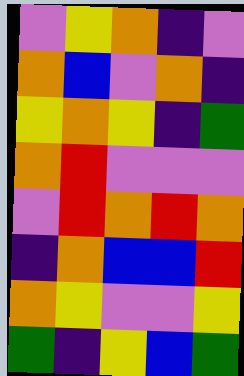[["violet", "yellow", "orange", "indigo", "violet"], ["orange", "blue", "violet", "orange", "indigo"], ["yellow", "orange", "yellow", "indigo", "green"], ["orange", "red", "violet", "violet", "violet"], ["violet", "red", "orange", "red", "orange"], ["indigo", "orange", "blue", "blue", "red"], ["orange", "yellow", "violet", "violet", "yellow"], ["green", "indigo", "yellow", "blue", "green"]]